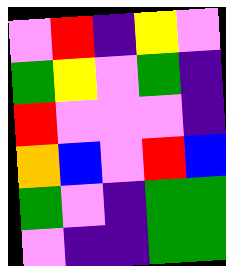[["violet", "red", "indigo", "yellow", "violet"], ["green", "yellow", "violet", "green", "indigo"], ["red", "violet", "violet", "violet", "indigo"], ["orange", "blue", "violet", "red", "blue"], ["green", "violet", "indigo", "green", "green"], ["violet", "indigo", "indigo", "green", "green"]]